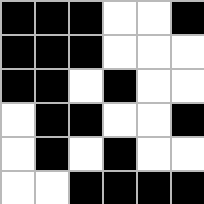[["black", "black", "black", "white", "white", "black"], ["black", "black", "black", "white", "white", "white"], ["black", "black", "white", "black", "white", "white"], ["white", "black", "black", "white", "white", "black"], ["white", "black", "white", "black", "white", "white"], ["white", "white", "black", "black", "black", "black"]]